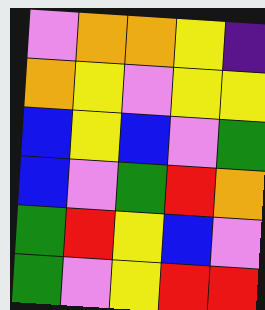[["violet", "orange", "orange", "yellow", "indigo"], ["orange", "yellow", "violet", "yellow", "yellow"], ["blue", "yellow", "blue", "violet", "green"], ["blue", "violet", "green", "red", "orange"], ["green", "red", "yellow", "blue", "violet"], ["green", "violet", "yellow", "red", "red"]]